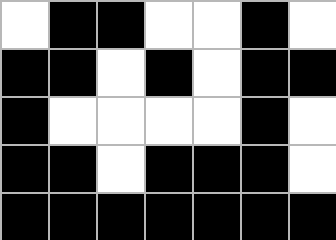[["white", "black", "black", "white", "white", "black", "white"], ["black", "black", "white", "black", "white", "black", "black"], ["black", "white", "white", "white", "white", "black", "white"], ["black", "black", "white", "black", "black", "black", "white"], ["black", "black", "black", "black", "black", "black", "black"]]